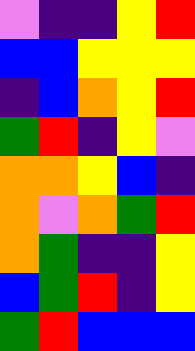[["violet", "indigo", "indigo", "yellow", "red"], ["blue", "blue", "yellow", "yellow", "yellow"], ["indigo", "blue", "orange", "yellow", "red"], ["green", "red", "indigo", "yellow", "violet"], ["orange", "orange", "yellow", "blue", "indigo"], ["orange", "violet", "orange", "green", "red"], ["orange", "green", "indigo", "indigo", "yellow"], ["blue", "green", "red", "indigo", "yellow"], ["green", "red", "blue", "blue", "blue"]]